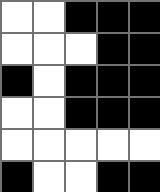[["white", "white", "black", "black", "black"], ["white", "white", "white", "black", "black"], ["black", "white", "black", "black", "black"], ["white", "white", "black", "black", "black"], ["white", "white", "white", "white", "white"], ["black", "white", "white", "black", "black"]]